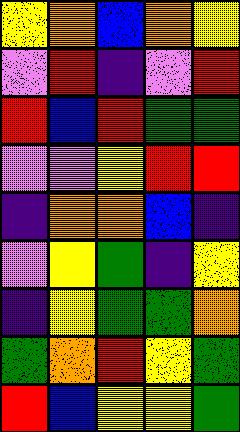[["yellow", "orange", "blue", "orange", "yellow"], ["violet", "red", "indigo", "violet", "red"], ["red", "blue", "red", "green", "green"], ["violet", "violet", "yellow", "red", "red"], ["indigo", "orange", "orange", "blue", "indigo"], ["violet", "yellow", "green", "indigo", "yellow"], ["indigo", "yellow", "green", "green", "orange"], ["green", "orange", "red", "yellow", "green"], ["red", "blue", "yellow", "yellow", "green"]]